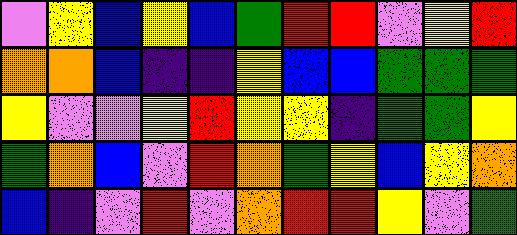[["violet", "yellow", "blue", "yellow", "blue", "green", "red", "red", "violet", "yellow", "red"], ["orange", "orange", "blue", "indigo", "indigo", "yellow", "blue", "blue", "green", "green", "green"], ["yellow", "violet", "violet", "yellow", "red", "yellow", "yellow", "indigo", "green", "green", "yellow"], ["green", "orange", "blue", "violet", "red", "orange", "green", "yellow", "blue", "yellow", "orange"], ["blue", "indigo", "violet", "red", "violet", "orange", "red", "red", "yellow", "violet", "green"]]